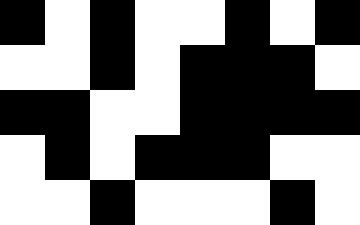[["black", "white", "black", "white", "white", "black", "white", "black"], ["white", "white", "black", "white", "black", "black", "black", "white"], ["black", "black", "white", "white", "black", "black", "black", "black"], ["white", "black", "white", "black", "black", "black", "white", "white"], ["white", "white", "black", "white", "white", "white", "black", "white"]]